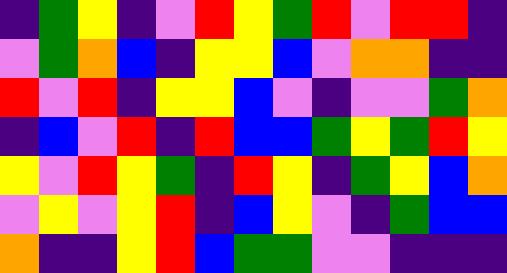[["indigo", "green", "yellow", "indigo", "violet", "red", "yellow", "green", "red", "violet", "red", "red", "indigo"], ["violet", "green", "orange", "blue", "indigo", "yellow", "yellow", "blue", "violet", "orange", "orange", "indigo", "indigo"], ["red", "violet", "red", "indigo", "yellow", "yellow", "blue", "violet", "indigo", "violet", "violet", "green", "orange"], ["indigo", "blue", "violet", "red", "indigo", "red", "blue", "blue", "green", "yellow", "green", "red", "yellow"], ["yellow", "violet", "red", "yellow", "green", "indigo", "red", "yellow", "indigo", "green", "yellow", "blue", "orange"], ["violet", "yellow", "violet", "yellow", "red", "indigo", "blue", "yellow", "violet", "indigo", "green", "blue", "blue"], ["orange", "indigo", "indigo", "yellow", "red", "blue", "green", "green", "violet", "violet", "indigo", "indigo", "indigo"]]